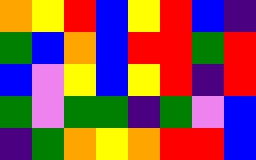[["orange", "yellow", "red", "blue", "yellow", "red", "blue", "indigo"], ["green", "blue", "orange", "blue", "red", "red", "green", "red"], ["blue", "violet", "yellow", "blue", "yellow", "red", "indigo", "red"], ["green", "violet", "green", "green", "indigo", "green", "violet", "blue"], ["indigo", "green", "orange", "yellow", "orange", "red", "red", "blue"]]